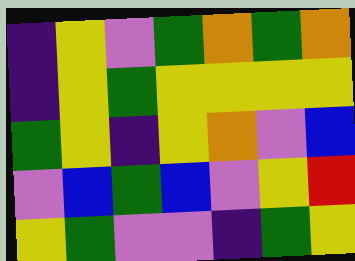[["indigo", "yellow", "violet", "green", "orange", "green", "orange"], ["indigo", "yellow", "green", "yellow", "yellow", "yellow", "yellow"], ["green", "yellow", "indigo", "yellow", "orange", "violet", "blue"], ["violet", "blue", "green", "blue", "violet", "yellow", "red"], ["yellow", "green", "violet", "violet", "indigo", "green", "yellow"]]